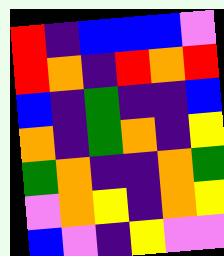[["red", "indigo", "blue", "blue", "blue", "violet"], ["red", "orange", "indigo", "red", "orange", "red"], ["blue", "indigo", "green", "indigo", "indigo", "blue"], ["orange", "indigo", "green", "orange", "indigo", "yellow"], ["green", "orange", "indigo", "indigo", "orange", "green"], ["violet", "orange", "yellow", "indigo", "orange", "yellow"], ["blue", "violet", "indigo", "yellow", "violet", "violet"]]